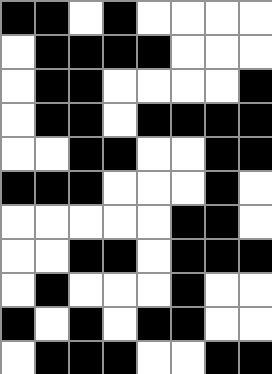[["black", "black", "white", "black", "white", "white", "white", "white"], ["white", "black", "black", "black", "black", "white", "white", "white"], ["white", "black", "black", "white", "white", "white", "white", "black"], ["white", "black", "black", "white", "black", "black", "black", "black"], ["white", "white", "black", "black", "white", "white", "black", "black"], ["black", "black", "black", "white", "white", "white", "black", "white"], ["white", "white", "white", "white", "white", "black", "black", "white"], ["white", "white", "black", "black", "white", "black", "black", "black"], ["white", "black", "white", "white", "white", "black", "white", "white"], ["black", "white", "black", "white", "black", "black", "white", "white"], ["white", "black", "black", "black", "white", "white", "black", "black"]]